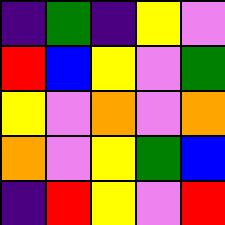[["indigo", "green", "indigo", "yellow", "violet"], ["red", "blue", "yellow", "violet", "green"], ["yellow", "violet", "orange", "violet", "orange"], ["orange", "violet", "yellow", "green", "blue"], ["indigo", "red", "yellow", "violet", "red"]]